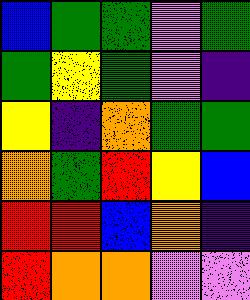[["blue", "green", "green", "violet", "green"], ["green", "yellow", "green", "violet", "indigo"], ["yellow", "indigo", "orange", "green", "green"], ["orange", "green", "red", "yellow", "blue"], ["red", "red", "blue", "orange", "indigo"], ["red", "orange", "orange", "violet", "violet"]]